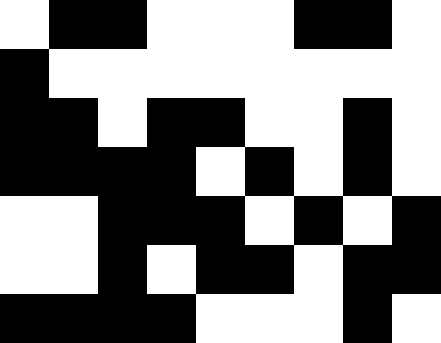[["white", "black", "black", "white", "white", "white", "black", "black", "white"], ["black", "white", "white", "white", "white", "white", "white", "white", "white"], ["black", "black", "white", "black", "black", "white", "white", "black", "white"], ["black", "black", "black", "black", "white", "black", "white", "black", "white"], ["white", "white", "black", "black", "black", "white", "black", "white", "black"], ["white", "white", "black", "white", "black", "black", "white", "black", "black"], ["black", "black", "black", "black", "white", "white", "white", "black", "white"]]